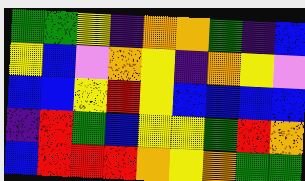[["green", "green", "yellow", "indigo", "orange", "orange", "green", "indigo", "blue"], ["yellow", "blue", "violet", "orange", "yellow", "indigo", "orange", "yellow", "violet"], ["blue", "blue", "yellow", "red", "yellow", "blue", "blue", "blue", "blue"], ["indigo", "red", "green", "blue", "yellow", "yellow", "green", "red", "orange"], ["blue", "red", "red", "red", "orange", "yellow", "orange", "green", "green"]]